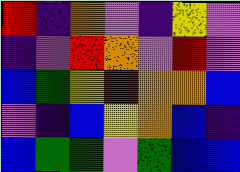[["red", "indigo", "orange", "violet", "indigo", "yellow", "violet"], ["indigo", "violet", "red", "orange", "violet", "red", "violet"], ["blue", "green", "yellow", "red", "orange", "orange", "blue"], ["violet", "indigo", "blue", "yellow", "orange", "blue", "indigo"], ["blue", "green", "green", "violet", "green", "blue", "blue"]]